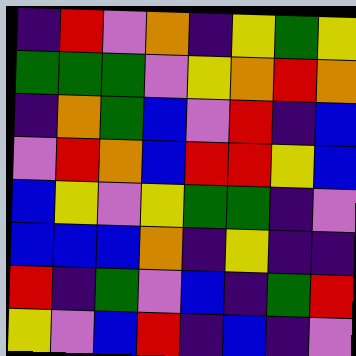[["indigo", "red", "violet", "orange", "indigo", "yellow", "green", "yellow"], ["green", "green", "green", "violet", "yellow", "orange", "red", "orange"], ["indigo", "orange", "green", "blue", "violet", "red", "indigo", "blue"], ["violet", "red", "orange", "blue", "red", "red", "yellow", "blue"], ["blue", "yellow", "violet", "yellow", "green", "green", "indigo", "violet"], ["blue", "blue", "blue", "orange", "indigo", "yellow", "indigo", "indigo"], ["red", "indigo", "green", "violet", "blue", "indigo", "green", "red"], ["yellow", "violet", "blue", "red", "indigo", "blue", "indigo", "violet"]]